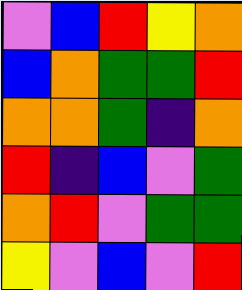[["violet", "blue", "red", "yellow", "orange"], ["blue", "orange", "green", "green", "red"], ["orange", "orange", "green", "indigo", "orange"], ["red", "indigo", "blue", "violet", "green"], ["orange", "red", "violet", "green", "green"], ["yellow", "violet", "blue", "violet", "red"]]